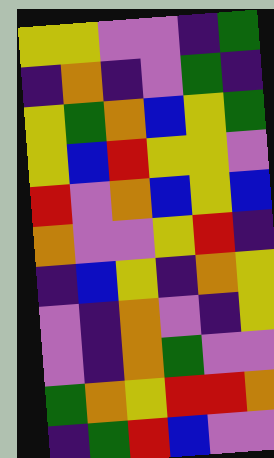[["yellow", "yellow", "violet", "violet", "indigo", "green"], ["indigo", "orange", "indigo", "violet", "green", "indigo"], ["yellow", "green", "orange", "blue", "yellow", "green"], ["yellow", "blue", "red", "yellow", "yellow", "violet"], ["red", "violet", "orange", "blue", "yellow", "blue"], ["orange", "violet", "violet", "yellow", "red", "indigo"], ["indigo", "blue", "yellow", "indigo", "orange", "yellow"], ["violet", "indigo", "orange", "violet", "indigo", "yellow"], ["violet", "indigo", "orange", "green", "violet", "violet"], ["green", "orange", "yellow", "red", "red", "orange"], ["indigo", "green", "red", "blue", "violet", "violet"]]